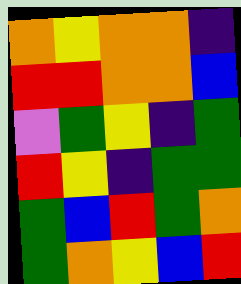[["orange", "yellow", "orange", "orange", "indigo"], ["red", "red", "orange", "orange", "blue"], ["violet", "green", "yellow", "indigo", "green"], ["red", "yellow", "indigo", "green", "green"], ["green", "blue", "red", "green", "orange"], ["green", "orange", "yellow", "blue", "red"]]